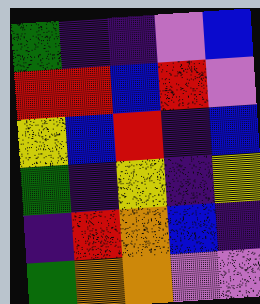[["green", "indigo", "indigo", "violet", "blue"], ["red", "red", "blue", "red", "violet"], ["yellow", "blue", "red", "indigo", "blue"], ["green", "indigo", "yellow", "indigo", "yellow"], ["indigo", "red", "orange", "blue", "indigo"], ["green", "orange", "orange", "violet", "violet"]]